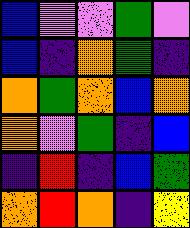[["blue", "violet", "violet", "green", "violet"], ["blue", "indigo", "orange", "green", "indigo"], ["orange", "green", "orange", "blue", "orange"], ["orange", "violet", "green", "indigo", "blue"], ["indigo", "red", "indigo", "blue", "green"], ["orange", "red", "orange", "indigo", "yellow"]]